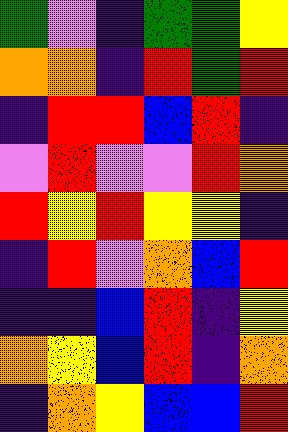[["green", "violet", "indigo", "green", "green", "yellow"], ["orange", "orange", "indigo", "red", "green", "red"], ["indigo", "red", "red", "blue", "red", "indigo"], ["violet", "red", "violet", "violet", "red", "orange"], ["red", "yellow", "red", "yellow", "yellow", "indigo"], ["indigo", "red", "violet", "orange", "blue", "red"], ["indigo", "indigo", "blue", "red", "indigo", "yellow"], ["orange", "yellow", "blue", "red", "indigo", "orange"], ["indigo", "orange", "yellow", "blue", "blue", "red"]]